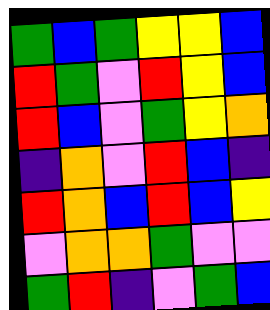[["green", "blue", "green", "yellow", "yellow", "blue"], ["red", "green", "violet", "red", "yellow", "blue"], ["red", "blue", "violet", "green", "yellow", "orange"], ["indigo", "orange", "violet", "red", "blue", "indigo"], ["red", "orange", "blue", "red", "blue", "yellow"], ["violet", "orange", "orange", "green", "violet", "violet"], ["green", "red", "indigo", "violet", "green", "blue"]]